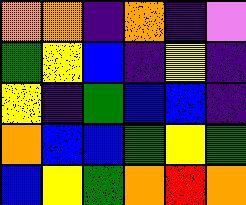[["orange", "orange", "indigo", "orange", "indigo", "violet"], ["green", "yellow", "blue", "indigo", "yellow", "indigo"], ["yellow", "indigo", "green", "blue", "blue", "indigo"], ["orange", "blue", "blue", "green", "yellow", "green"], ["blue", "yellow", "green", "orange", "red", "orange"]]